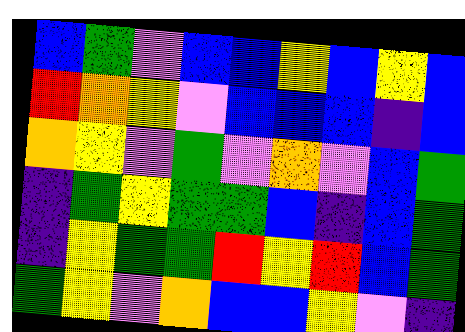[["blue", "green", "violet", "blue", "blue", "yellow", "blue", "yellow", "blue"], ["red", "orange", "yellow", "violet", "blue", "blue", "blue", "indigo", "blue"], ["orange", "yellow", "violet", "green", "violet", "orange", "violet", "blue", "green"], ["indigo", "green", "yellow", "green", "green", "blue", "indigo", "blue", "green"], ["indigo", "yellow", "green", "green", "red", "yellow", "red", "blue", "green"], ["green", "yellow", "violet", "orange", "blue", "blue", "yellow", "violet", "indigo"]]